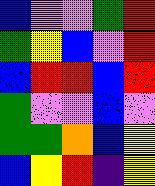[["blue", "violet", "violet", "green", "red"], ["green", "yellow", "blue", "violet", "red"], ["blue", "red", "red", "blue", "red"], ["green", "violet", "violet", "blue", "violet"], ["green", "green", "orange", "blue", "yellow"], ["blue", "yellow", "red", "indigo", "yellow"]]